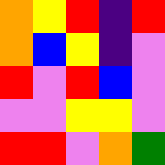[["orange", "yellow", "red", "indigo", "red"], ["orange", "blue", "yellow", "indigo", "violet"], ["red", "violet", "red", "blue", "violet"], ["violet", "violet", "yellow", "yellow", "violet"], ["red", "red", "violet", "orange", "green"]]